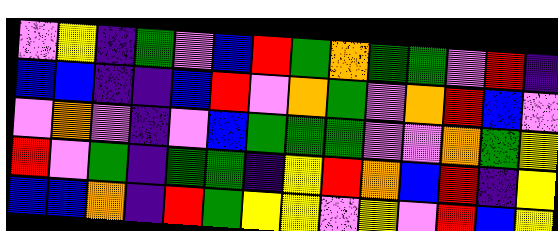[["violet", "yellow", "indigo", "green", "violet", "blue", "red", "green", "orange", "green", "green", "violet", "red", "indigo"], ["blue", "blue", "indigo", "indigo", "blue", "red", "violet", "orange", "green", "violet", "orange", "red", "blue", "violet"], ["violet", "orange", "violet", "indigo", "violet", "blue", "green", "green", "green", "violet", "violet", "orange", "green", "yellow"], ["red", "violet", "green", "indigo", "green", "green", "indigo", "yellow", "red", "orange", "blue", "red", "indigo", "yellow"], ["blue", "blue", "orange", "indigo", "red", "green", "yellow", "yellow", "violet", "yellow", "violet", "red", "blue", "yellow"]]